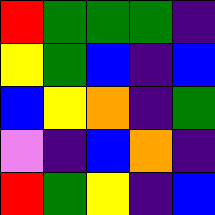[["red", "green", "green", "green", "indigo"], ["yellow", "green", "blue", "indigo", "blue"], ["blue", "yellow", "orange", "indigo", "green"], ["violet", "indigo", "blue", "orange", "indigo"], ["red", "green", "yellow", "indigo", "blue"]]